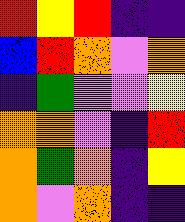[["red", "yellow", "red", "indigo", "indigo"], ["blue", "red", "orange", "violet", "orange"], ["indigo", "green", "violet", "violet", "yellow"], ["orange", "orange", "violet", "indigo", "red"], ["orange", "green", "orange", "indigo", "yellow"], ["orange", "violet", "orange", "indigo", "indigo"]]